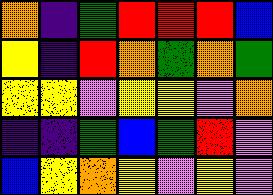[["orange", "indigo", "green", "red", "red", "red", "blue"], ["yellow", "indigo", "red", "orange", "green", "orange", "green"], ["yellow", "yellow", "violet", "yellow", "yellow", "violet", "orange"], ["indigo", "indigo", "green", "blue", "green", "red", "violet"], ["blue", "yellow", "orange", "yellow", "violet", "yellow", "violet"]]